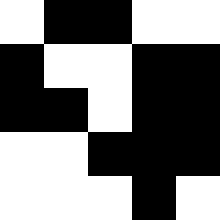[["white", "black", "black", "white", "white"], ["black", "white", "white", "black", "black"], ["black", "black", "white", "black", "black"], ["white", "white", "black", "black", "black"], ["white", "white", "white", "black", "white"]]